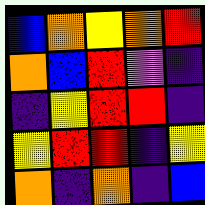[["blue", "orange", "yellow", "orange", "red"], ["orange", "blue", "red", "violet", "indigo"], ["indigo", "yellow", "red", "red", "indigo"], ["yellow", "red", "red", "indigo", "yellow"], ["orange", "indigo", "orange", "indigo", "blue"]]